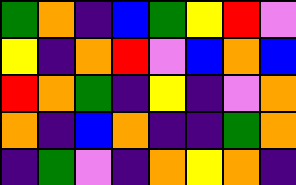[["green", "orange", "indigo", "blue", "green", "yellow", "red", "violet"], ["yellow", "indigo", "orange", "red", "violet", "blue", "orange", "blue"], ["red", "orange", "green", "indigo", "yellow", "indigo", "violet", "orange"], ["orange", "indigo", "blue", "orange", "indigo", "indigo", "green", "orange"], ["indigo", "green", "violet", "indigo", "orange", "yellow", "orange", "indigo"]]